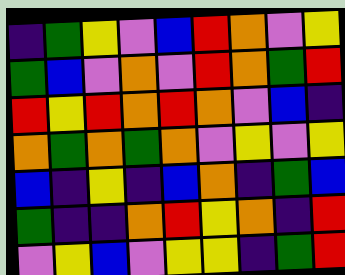[["indigo", "green", "yellow", "violet", "blue", "red", "orange", "violet", "yellow"], ["green", "blue", "violet", "orange", "violet", "red", "orange", "green", "red"], ["red", "yellow", "red", "orange", "red", "orange", "violet", "blue", "indigo"], ["orange", "green", "orange", "green", "orange", "violet", "yellow", "violet", "yellow"], ["blue", "indigo", "yellow", "indigo", "blue", "orange", "indigo", "green", "blue"], ["green", "indigo", "indigo", "orange", "red", "yellow", "orange", "indigo", "red"], ["violet", "yellow", "blue", "violet", "yellow", "yellow", "indigo", "green", "red"]]